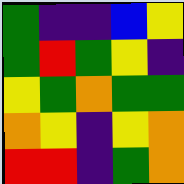[["green", "indigo", "indigo", "blue", "yellow"], ["green", "red", "green", "yellow", "indigo"], ["yellow", "green", "orange", "green", "green"], ["orange", "yellow", "indigo", "yellow", "orange"], ["red", "red", "indigo", "green", "orange"]]